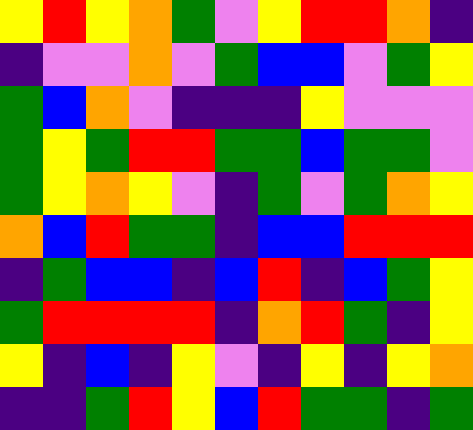[["yellow", "red", "yellow", "orange", "green", "violet", "yellow", "red", "red", "orange", "indigo"], ["indigo", "violet", "violet", "orange", "violet", "green", "blue", "blue", "violet", "green", "yellow"], ["green", "blue", "orange", "violet", "indigo", "indigo", "indigo", "yellow", "violet", "violet", "violet"], ["green", "yellow", "green", "red", "red", "green", "green", "blue", "green", "green", "violet"], ["green", "yellow", "orange", "yellow", "violet", "indigo", "green", "violet", "green", "orange", "yellow"], ["orange", "blue", "red", "green", "green", "indigo", "blue", "blue", "red", "red", "red"], ["indigo", "green", "blue", "blue", "indigo", "blue", "red", "indigo", "blue", "green", "yellow"], ["green", "red", "red", "red", "red", "indigo", "orange", "red", "green", "indigo", "yellow"], ["yellow", "indigo", "blue", "indigo", "yellow", "violet", "indigo", "yellow", "indigo", "yellow", "orange"], ["indigo", "indigo", "green", "red", "yellow", "blue", "red", "green", "green", "indigo", "green"]]